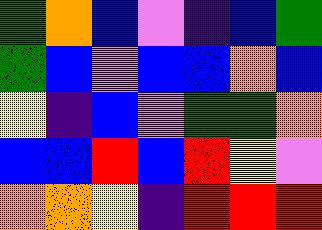[["green", "orange", "blue", "violet", "indigo", "blue", "green"], ["green", "blue", "violet", "blue", "blue", "orange", "blue"], ["yellow", "indigo", "blue", "violet", "green", "green", "orange"], ["blue", "blue", "red", "blue", "red", "yellow", "violet"], ["orange", "orange", "yellow", "indigo", "red", "red", "red"]]